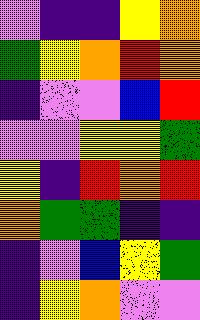[["violet", "indigo", "indigo", "yellow", "orange"], ["green", "yellow", "orange", "red", "orange"], ["indigo", "violet", "violet", "blue", "red"], ["violet", "violet", "yellow", "yellow", "green"], ["yellow", "indigo", "red", "orange", "red"], ["orange", "green", "green", "indigo", "indigo"], ["indigo", "violet", "blue", "yellow", "green"], ["indigo", "yellow", "orange", "violet", "violet"]]